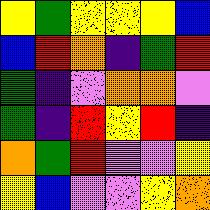[["yellow", "green", "yellow", "yellow", "yellow", "blue"], ["blue", "red", "orange", "indigo", "green", "red"], ["green", "indigo", "violet", "orange", "orange", "violet"], ["green", "indigo", "red", "yellow", "red", "indigo"], ["orange", "green", "red", "violet", "violet", "yellow"], ["yellow", "blue", "violet", "violet", "yellow", "orange"]]